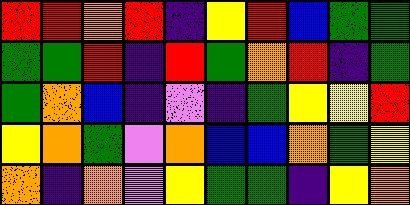[["red", "red", "orange", "red", "indigo", "yellow", "red", "blue", "green", "green"], ["green", "green", "red", "indigo", "red", "green", "orange", "red", "indigo", "green"], ["green", "orange", "blue", "indigo", "violet", "indigo", "green", "yellow", "yellow", "red"], ["yellow", "orange", "green", "violet", "orange", "blue", "blue", "orange", "green", "yellow"], ["orange", "indigo", "orange", "violet", "yellow", "green", "green", "indigo", "yellow", "orange"]]